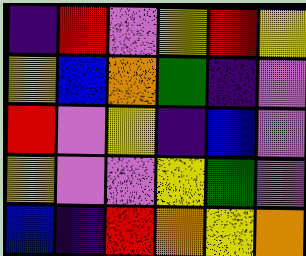[["indigo", "red", "violet", "yellow", "red", "yellow"], ["yellow", "blue", "orange", "green", "indigo", "violet"], ["red", "violet", "yellow", "indigo", "blue", "violet"], ["yellow", "violet", "violet", "yellow", "green", "violet"], ["blue", "indigo", "red", "orange", "yellow", "orange"]]